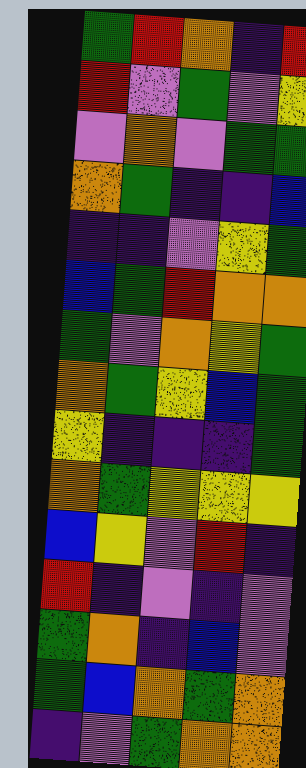[["green", "red", "orange", "indigo", "red"], ["red", "violet", "green", "violet", "yellow"], ["violet", "orange", "violet", "green", "green"], ["orange", "green", "indigo", "indigo", "blue"], ["indigo", "indigo", "violet", "yellow", "green"], ["blue", "green", "red", "orange", "orange"], ["green", "violet", "orange", "yellow", "green"], ["orange", "green", "yellow", "blue", "green"], ["yellow", "indigo", "indigo", "indigo", "green"], ["orange", "green", "yellow", "yellow", "yellow"], ["blue", "yellow", "violet", "red", "indigo"], ["red", "indigo", "violet", "indigo", "violet"], ["green", "orange", "indigo", "blue", "violet"], ["green", "blue", "orange", "green", "orange"], ["indigo", "violet", "green", "orange", "orange"]]